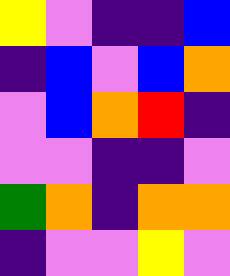[["yellow", "violet", "indigo", "indigo", "blue"], ["indigo", "blue", "violet", "blue", "orange"], ["violet", "blue", "orange", "red", "indigo"], ["violet", "violet", "indigo", "indigo", "violet"], ["green", "orange", "indigo", "orange", "orange"], ["indigo", "violet", "violet", "yellow", "violet"]]